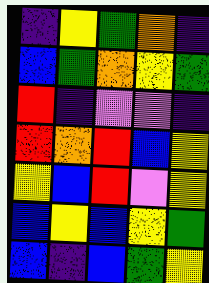[["indigo", "yellow", "green", "orange", "indigo"], ["blue", "green", "orange", "yellow", "green"], ["red", "indigo", "violet", "violet", "indigo"], ["red", "orange", "red", "blue", "yellow"], ["yellow", "blue", "red", "violet", "yellow"], ["blue", "yellow", "blue", "yellow", "green"], ["blue", "indigo", "blue", "green", "yellow"]]